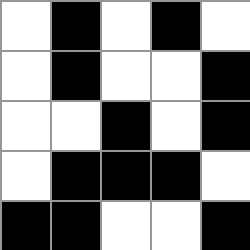[["white", "black", "white", "black", "white"], ["white", "black", "white", "white", "black"], ["white", "white", "black", "white", "black"], ["white", "black", "black", "black", "white"], ["black", "black", "white", "white", "black"]]